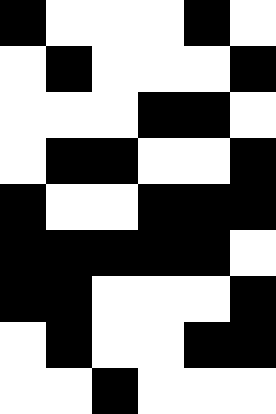[["black", "white", "white", "white", "black", "white"], ["white", "black", "white", "white", "white", "black"], ["white", "white", "white", "black", "black", "white"], ["white", "black", "black", "white", "white", "black"], ["black", "white", "white", "black", "black", "black"], ["black", "black", "black", "black", "black", "white"], ["black", "black", "white", "white", "white", "black"], ["white", "black", "white", "white", "black", "black"], ["white", "white", "black", "white", "white", "white"]]